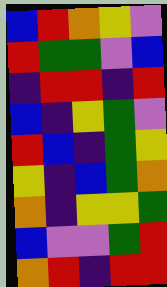[["blue", "red", "orange", "yellow", "violet"], ["red", "green", "green", "violet", "blue"], ["indigo", "red", "red", "indigo", "red"], ["blue", "indigo", "yellow", "green", "violet"], ["red", "blue", "indigo", "green", "yellow"], ["yellow", "indigo", "blue", "green", "orange"], ["orange", "indigo", "yellow", "yellow", "green"], ["blue", "violet", "violet", "green", "red"], ["orange", "red", "indigo", "red", "red"]]